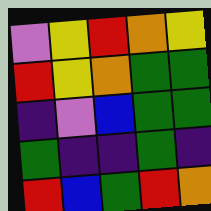[["violet", "yellow", "red", "orange", "yellow"], ["red", "yellow", "orange", "green", "green"], ["indigo", "violet", "blue", "green", "green"], ["green", "indigo", "indigo", "green", "indigo"], ["red", "blue", "green", "red", "orange"]]